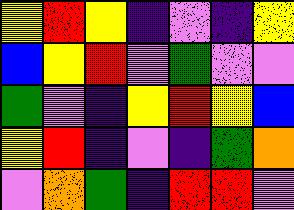[["yellow", "red", "yellow", "indigo", "violet", "indigo", "yellow"], ["blue", "yellow", "red", "violet", "green", "violet", "violet"], ["green", "violet", "indigo", "yellow", "red", "yellow", "blue"], ["yellow", "red", "indigo", "violet", "indigo", "green", "orange"], ["violet", "orange", "green", "indigo", "red", "red", "violet"]]